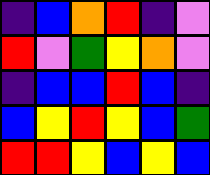[["indigo", "blue", "orange", "red", "indigo", "violet"], ["red", "violet", "green", "yellow", "orange", "violet"], ["indigo", "blue", "blue", "red", "blue", "indigo"], ["blue", "yellow", "red", "yellow", "blue", "green"], ["red", "red", "yellow", "blue", "yellow", "blue"]]